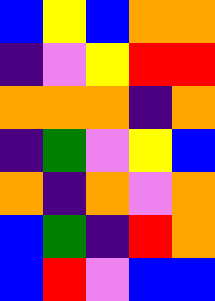[["blue", "yellow", "blue", "orange", "orange"], ["indigo", "violet", "yellow", "red", "red"], ["orange", "orange", "orange", "indigo", "orange"], ["indigo", "green", "violet", "yellow", "blue"], ["orange", "indigo", "orange", "violet", "orange"], ["blue", "green", "indigo", "red", "orange"], ["blue", "red", "violet", "blue", "blue"]]